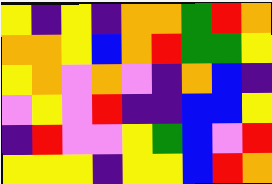[["yellow", "indigo", "yellow", "indigo", "orange", "orange", "green", "red", "orange"], ["orange", "orange", "yellow", "blue", "orange", "red", "green", "green", "yellow"], ["yellow", "orange", "violet", "orange", "violet", "indigo", "orange", "blue", "indigo"], ["violet", "yellow", "violet", "red", "indigo", "indigo", "blue", "blue", "yellow"], ["indigo", "red", "violet", "violet", "yellow", "green", "blue", "violet", "red"], ["yellow", "yellow", "yellow", "indigo", "yellow", "yellow", "blue", "red", "orange"]]